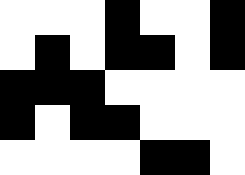[["white", "white", "white", "black", "white", "white", "black"], ["white", "black", "white", "black", "black", "white", "black"], ["black", "black", "black", "white", "white", "white", "white"], ["black", "white", "black", "black", "white", "white", "white"], ["white", "white", "white", "white", "black", "black", "white"]]